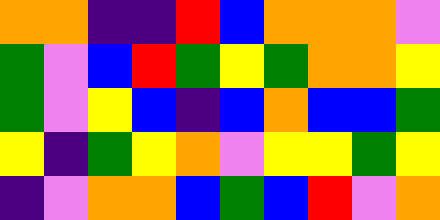[["orange", "orange", "indigo", "indigo", "red", "blue", "orange", "orange", "orange", "violet"], ["green", "violet", "blue", "red", "green", "yellow", "green", "orange", "orange", "yellow"], ["green", "violet", "yellow", "blue", "indigo", "blue", "orange", "blue", "blue", "green"], ["yellow", "indigo", "green", "yellow", "orange", "violet", "yellow", "yellow", "green", "yellow"], ["indigo", "violet", "orange", "orange", "blue", "green", "blue", "red", "violet", "orange"]]